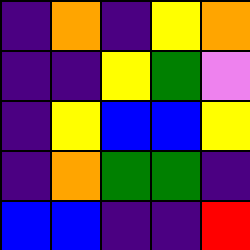[["indigo", "orange", "indigo", "yellow", "orange"], ["indigo", "indigo", "yellow", "green", "violet"], ["indigo", "yellow", "blue", "blue", "yellow"], ["indigo", "orange", "green", "green", "indigo"], ["blue", "blue", "indigo", "indigo", "red"]]